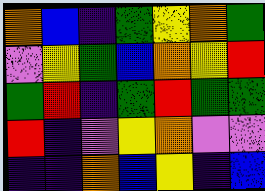[["orange", "blue", "indigo", "green", "yellow", "orange", "green"], ["violet", "yellow", "green", "blue", "orange", "yellow", "red"], ["green", "red", "indigo", "green", "red", "green", "green"], ["red", "indigo", "violet", "yellow", "orange", "violet", "violet"], ["indigo", "indigo", "orange", "blue", "yellow", "indigo", "blue"]]